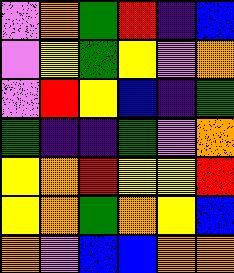[["violet", "orange", "green", "red", "indigo", "blue"], ["violet", "yellow", "green", "yellow", "violet", "orange"], ["violet", "red", "yellow", "blue", "indigo", "green"], ["green", "indigo", "indigo", "green", "violet", "orange"], ["yellow", "orange", "red", "yellow", "yellow", "red"], ["yellow", "orange", "green", "orange", "yellow", "blue"], ["orange", "violet", "blue", "blue", "orange", "orange"]]